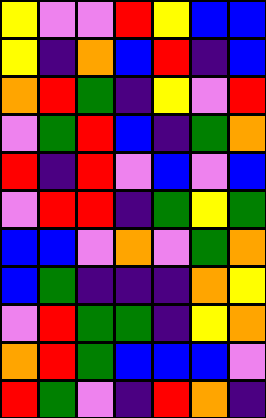[["yellow", "violet", "violet", "red", "yellow", "blue", "blue"], ["yellow", "indigo", "orange", "blue", "red", "indigo", "blue"], ["orange", "red", "green", "indigo", "yellow", "violet", "red"], ["violet", "green", "red", "blue", "indigo", "green", "orange"], ["red", "indigo", "red", "violet", "blue", "violet", "blue"], ["violet", "red", "red", "indigo", "green", "yellow", "green"], ["blue", "blue", "violet", "orange", "violet", "green", "orange"], ["blue", "green", "indigo", "indigo", "indigo", "orange", "yellow"], ["violet", "red", "green", "green", "indigo", "yellow", "orange"], ["orange", "red", "green", "blue", "blue", "blue", "violet"], ["red", "green", "violet", "indigo", "red", "orange", "indigo"]]